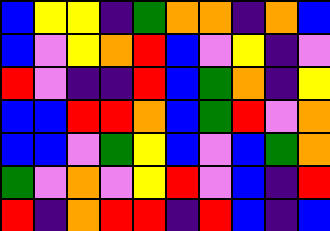[["blue", "yellow", "yellow", "indigo", "green", "orange", "orange", "indigo", "orange", "blue"], ["blue", "violet", "yellow", "orange", "red", "blue", "violet", "yellow", "indigo", "violet"], ["red", "violet", "indigo", "indigo", "red", "blue", "green", "orange", "indigo", "yellow"], ["blue", "blue", "red", "red", "orange", "blue", "green", "red", "violet", "orange"], ["blue", "blue", "violet", "green", "yellow", "blue", "violet", "blue", "green", "orange"], ["green", "violet", "orange", "violet", "yellow", "red", "violet", "blue", "indigo", "red"], ["red", "indigo", "orange", "red", "red", "indigo", "red", "blue", "indigo", "blue"]]